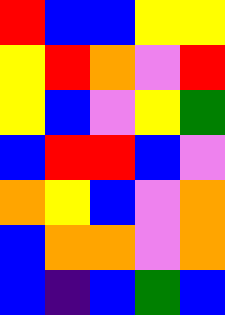[["red", "blue", "blue", "yellow", "yellow"], ["yellow", "red", "orange", "violet", "red"], ["yellow", "blue", "violet", "yellow", "green"], ["blue", "red", "red", "blue", "violet"], ["orange", "yellow", "blue", "violet", "orange"], ["blue", "orange", "orange", "violet", "orange"], ["blue", "indigo", "blue", "green", "blue"]]